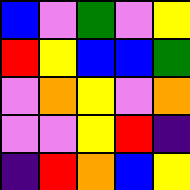[["blue", "violet", "green", "violet", "yellow"], ["red", "yellow", "blue", "blue", "green"], ["violet", "orange", "yellow", "violet", "orange"], ["violet", "violet", "yellow", "red", "indigo"], ["indigo", "red", "orange", "blue", "yellow"]]